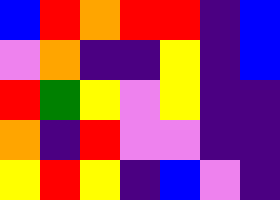[["blue", "red", "orange", "red", "red", "indigo", "blue"], ["violet", "orange", "indigo", "indigo", "yellow", "indigo", "blue"], ["red", "green", "yellow", "violet", "yellow", "indigo", "indigo"], ["orange", "indigo", "red", "violet", "violet", "indigo", "indigo"], ["yellow", "red", "yellow", "indigo", "blue", "violet", "indigo"]]